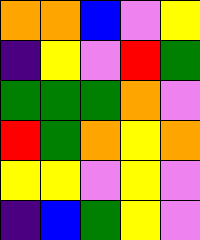[["orange", "orange", "blue", "violet", "yellow"], ["indigo", "yellow", "violet", "red", "green"], ["green", "green", "green", "orange", "violet"], ["red", "green", "orange", "yellow", "orange"], ["yellow", "yellow", "violet", "yellow", "violet"], ["indigo", "blue", "green", "yellow", "violet"]]